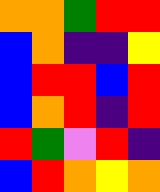[["orange", "orange", "green", "red", "red"], ["blue", "orange", "indigo", "indigo", "yellow"], ["blue", "red", "red", "blue", "red"], ["blue", "orange", "red", "indigo", "red"], ["red", "green", "violet", "red", "indigo"], ["blue", "red", "orange", "yellow", "orange"]]